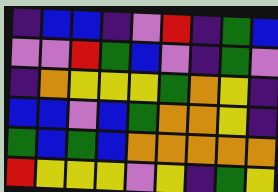[["indigo", "blue", "blue", "indigo", "violet", "red", "indigo", "green", "blue"], ["violet", "violet", "red", "green", "blue", "violet", "indigo", "green", "violet"], ["indigo", "orange", "yellow", "yellow", "yellow", "green", "orange", "yellow", "indigo"], ["blue", "blue", "violet", "blue", "green", "orange", "orange", "yellow", "indigo"], ["green", "blue", "green", "blue", "orange", "orange", "orange", "orange", "orange"], ["red", "yellow", "yellow", "yellow", "violet", "yellow", "indigo", "green", "yellow"]]